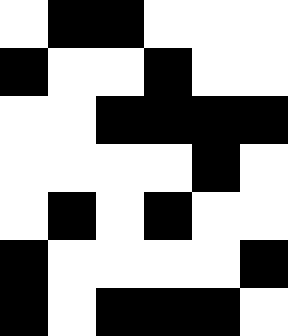[["white", "black", "black", "white", "white", "white"], ["black", "white", "white", "black", "white", "white"], ["white", "white", "black", "black", "black", "black"], ["white", "white", "white", "white", "black", "white"], ["white", "black", "white", "black", "white", "white"], ["black", "white", "white", "white", "white", "black"], ["black", "white", "black", "black", "black", "white"]]